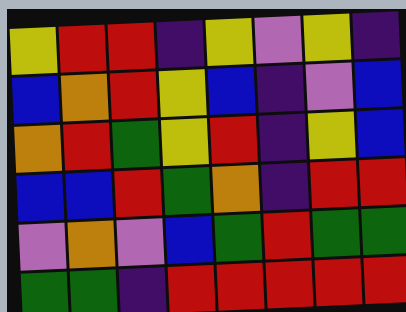[["yellow", "red", "red", "indigo", "yellow", "violet", "yellow", "indigo"], ["blue", "orange", "red", "yellow", "blue", "indigo", "violet", "blue"], ["orange", "red", "green", "yellow", "red", "indigo", "yellow", "blue"], ["blue", "blue", "red", "green", "orange", "indigo", "red", "red"], ["violet", "orange", "violet", "blue", "green", "red", "green", "green"], ["green", "green", "indigo", "red", "red", "red", "red", "red"]]